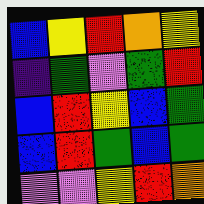[["blue", "yellow", "red", "orange", "yellow"], ["indigo", "green", "violet", "green", "red"], ["blue", "red", "yellow", "blue", "green"], ["blue", "red", "green", "blue", "green"], ["violet", "violet", "yellow", "red", "orange"]]